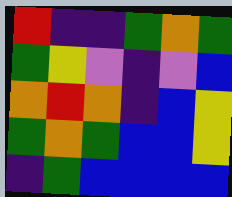[["red", "indigo", "indigo", "green", "orange", "green"], ["green", "yellow", "violet", "indigo", "violet", "blue"], ["orange", "red", "orange", "indigo", "blue", "yellow"], ["green", "orange", "green", "blue", "blue", "yellow"], ["indigo", "green", "blue", "blue", "blue", "blue"]]